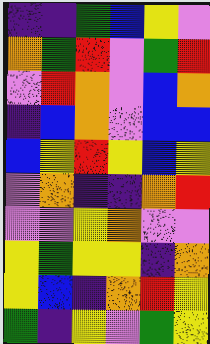[["indigo", "indigo", "green", "blue", "yellow", "violet"], ["orange", "green", "red", "violet", "green", "red"], ["violet", "red", "orange", "violet", "blue", "orange"], ["indigo", "blue", "orange", "violet", "blue", "blue"], ["blue", "yellow", "red", "yellow", "blue", "yellow"], ["violet", "orange", "indigo", "indigo", "orange", "red"], ["violet", "violet", "yellow", "orange", "violet", "violet"], ["yellow", "green", "yellow", "yellow", "indigo", "orange"], ["yellow", "blue", "indigo", "orange", "red", "yellow"], ["green", "indigo", "yellow", "violet", "green", "yellow"]]